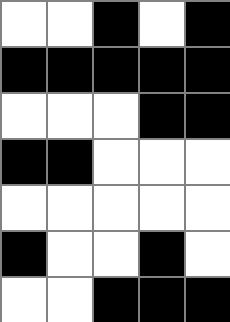[["white", "white", "black", "white", "black"], ["black", "black", "black", "black", "black"], ["white", "white", "white", "black", "black"], ["black", "black", "white", "white", "white"], ["white", "white", "white", "white", "white"], ["black", "white", "white", "black", "white"], ["white", "white", "black", "black", "black"]]